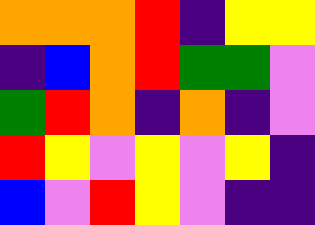[["orange", "orange", "orange", "red", "indigo", "yellow", "yellow"], ["indigo", "blue", "orange", "red", "green", "green", "violet"], ["green", "red", "orange", "indigo", "orange", "indigo", "violet"], ["red", "yellow", "violet", "yellow", "violet", "yellow", "indigo"], ["blue", "violet", "red", "yellow", "violet", "indigo", "indigo"]]